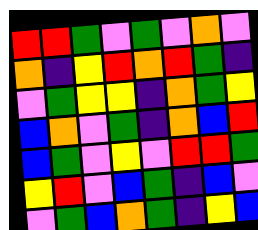[["red", "red", "green", "violet", "green", "violet", "orange", "violet"], ["orange", "indigo", "yellow", "red", "orange", "red", "green", "indigo"], ["violet", "green", "yellow", "yellow", "indigo", "orange", "green", "yellow"], ["blue", "orange", "violet", "green", "indigo", "orange", "blue", "red"], ["blue", "green", "violet", "yellow", "violet", "red", "red", "green"], ["yellow", "red", "violet", "blue", "green", "indigo", "blue", "violet"], ["violet", "green", "blue", "orange", "green", "indigo", "yellow", "blue"]]